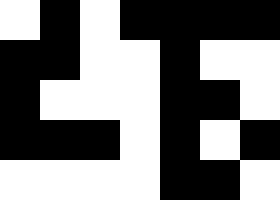[["white", "black", "white", "black", "black", "black", "black"], ["black", "black", "white", "white", "black", "white", "white"], ["black", "white", "white", "white", "black", "black", "white"], ["black", "black", "black", "white", "black", "white", "black"], ["white", "white", "white", "white", "black", "black", "white"]]